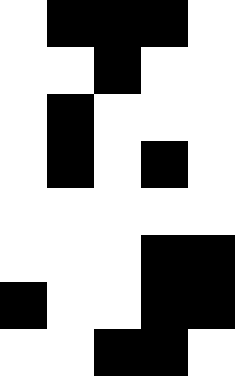[["white", "black", "black", "black", "white"], ["white", "white", "black", "white", "white"], ["white", "black", "white", "white", "white"], ["white", "black", "white", "black", "white"], ["white", "white", "white", "white", "white"], ["white", "white", "white", "black", "black"], ["black", "white", "white", "black", "black"], ["white", "white", "black", "black", "white"]]